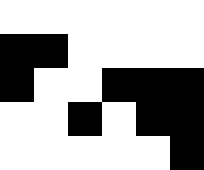[["white", "white", "white", "white", "white", "white"], ["black", "black", "white", "white", "white", "white"], ["black", "white", "white", "black", "black", "black"], ["white", "white", "black", "white", "black", "black"], ["white", "white", "white", "white", "white", "black"]]